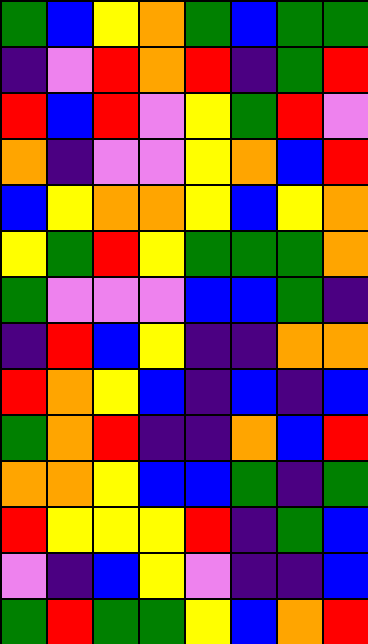[["green", "blue", "yellow", "orange", "green", "blue", "green", "green"], ["indigo", "violet", "red", "orange", "red", "indigo", "green", "red"], ["red", "blue", "red", "violet", "yellow", "green", "red", "violet"], ["orange", "indigo", "violet", "violet", "yellow", "orange", "blue", "red"], ["blue", "yellow", "orange", "orange", "yellow", "blue", "yellow", "orange"], ["yellow", "green", "red", "yellow", "green", "green", "green", "orange"], ["green", "violet", "violet", "violet", "blue", "blue", "green", "indigo"], ["indigo", "red", "blue", "yellow", "indigo", "indigo", "orange", "orange"], ["red", "orange", "yellow", "blue", "indigo", "blue", "indigo", "blue"], ["green", "orange", "red", "indigo", "indigo", "orange", "blue", "red"], ["orange", "orange", "yellow", "blue", "blue", "green", "indigo", "green"], ["red", "yellow", "yellow", "yellow", "red", "indigo", "green", "blue"], ["violet", "indigo", "blue", "yellow", "violet", "indigo", "indigo", "blue"], ["green", "red", "green", "green", "yellow", "blue", "orange", "red"]]